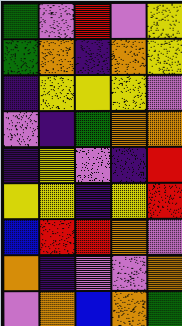[["green", "violet", "red", "violet", "yellow"], ["green", "orange", "indigo", "orange", "yellow"], ["indigo", "yellow", "yellow", "yellow", "violet"], ["violet", "indigo", "green", "orange", "orange"], ["indigo", "yellow", "violet", "indigo", "red"], ["yellow", "yellow", "indigo", "yellow", "red"], ["blue", "red", "red", "orange", "violet"], ["orange", "indigo", "violet", "violet", "orange"], ["violet", "orange", "blue", "orange", "green"]]